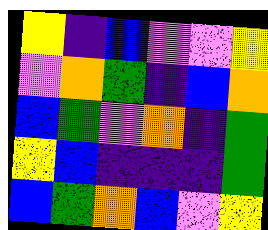[["yellow", "indigo", "blue", "violet", "violet", "yellow"], ["violet", "orange", "green", "indigo", "blue", "orange"], ["blue", "green", "violet", "orange", "indigo", "green"], ["yellow", "blue", "indigo", "indigo", "indigo", "green"], ["blue", "green", "orange", "blue", "violet", "yellow"]]